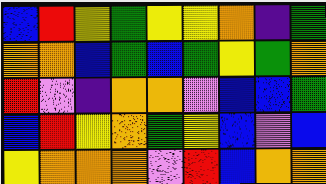[["blue", "red", "yellow", "green", "yellow", "yellow", "orange", "indigo", "green"], ["orange", "orange", "blue", "green", "blue", "green", "yellow", "green", "orange"], ["red", "violet", "indigo", "orange", "orange", "violet", "blue", "blue", "green"], ["blue", "red", "yellow", "orange", "green", "yellow", "blue", "violet", "blue"], ["yellow", "orange", "orange", "orange", "violet", "red", "blue", "orange", "orange"]]